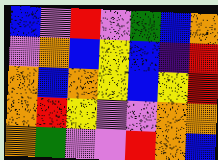[["blue", "violet", "red", "violet", "green", "blue", "orange"], ["violet", "orange", "blue", "yellow", "blue", "indigo", "red"], ["orange", "blue", "orange", "yellow", "blue", "yellow", "red"], ["orange", "red", "yellow", "violet", "violet", "orange", "orange"], ["orange", "green", "violet", "violet", "red", "orange", "blue"]]